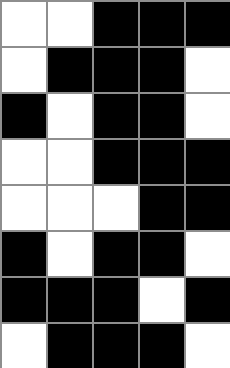[["white", "white", "black", "black", "black"], ["white", "black", "black", "black", "white"], ["black", "white", "black", "black", "white"], ["white", "white", "black", "black", "black"], ["white", "white", "white", "black", "black"], ["black", "white", "black", "black", "white"], ["black", "black", "black", "white", "black"], ["white", "black", "black", "black", "white"]]